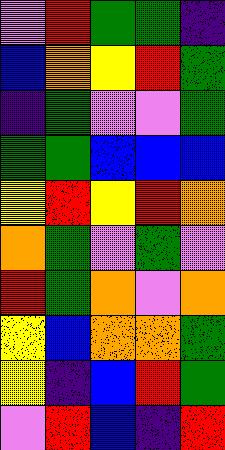[["violet", "red", "green", "green", "indigo"], ["blue", "orange", "yellow", "red", "green"], ["indigo", "green", "violet", "violet", "green"], ["green", "green", "blue", "blue", "blue"], ["yellow", "red", "yellow", "red", "orange"], ["orange", "green", "violet", "green", "violet"], ["red", "green", "orange", "violet", "orange"], ["yellow", "blue", "orange", "orange", "green"], ["yellow", "indigo", "blue", "red", "green"], ["violet", "red", "blue", "indigo", "red"]]